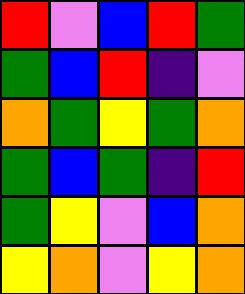[["red", "violet", "blue", "red", "green"], ["green", "blue", "red", "indigo", "violet"], ["orange", "green", "yellow", "green", "orange"], ["green", "blue", "green", "indigo", "red"], ["green", "yellow", "violet", "blue", "orange"], ["yellow", "orange", "violet", "yellow", "orange"]]